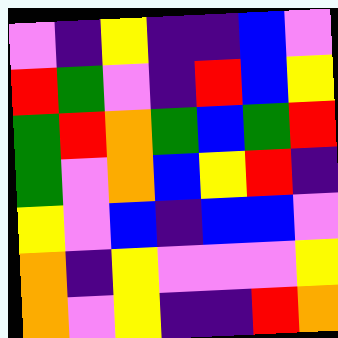[["violet", "indigo", "yellow", "indigo", "indigo", "blue", "violet"], ["red", "green", "violet", "indigo", "red", "blue", "yellow"], ["green", "red", "orange", "green", "blue", "green", "red"], ["green", "violet", "orange", "blue", "yellow", "red", "indigo"], ["yellow", "violet", "blue", "indigo", "blue", "blue", "violet"], ["orange", "indigo", "yellow", "violet", "violet", "violet", "yellow"], ["orange", "violet", "yellow", "indigo", "indigo", "red", "orange"]]